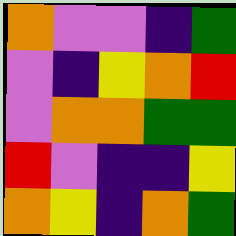[["orange", "violet", "violet", "indigo", "green"], ["violet", "indigo", "yellow", "orange", "red"], ["violet", "orange", "orange", "green", "green"], ["red", "violet", "indigo", "indigo", "yellow"], ["orange", "yellow", "indigo", "orange", "green"]]